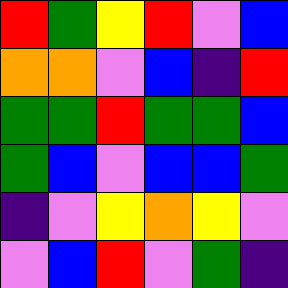[["red", "green", "yellow", "red", "violet", "blue"], ["orange", "orange", "violet", "blue", "indigo", "red"], ["green", "green", "red", "green", "green", "blue"], ["green", "blue", "violet", "blue", "blue", "green"], ["indigo", "violet", "yellow", "orange", "yellow", "violet"], ["violet", "blue", "red", "violet", "green", "indigo"]]